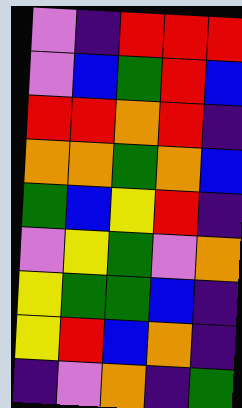[["violet", "indigo", "red", "red", "red"], ["violet", "blue", "green", "red", "blue"], ["red", "red", "orange", "red", "indigo"], ["orange", "orange", "green", "orange", "blue"], ["green", "blue", "yellow", "red", "indigo"], ["violet", "yellow", "green", "violet", "orange"], ["yellow", "green", "green", "blue", "indigo"], ["yellow", "red", "blue", "orange", "indigo"], ["indigo", "violet", "orange", "indigo", "green"]]